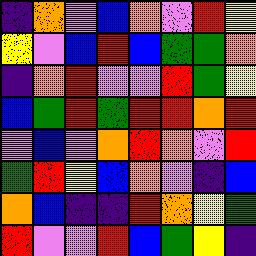[["indigo", "orange", "violet", "blue", "orange", "violet", "red", "yellow"], ["yellow", "violet", "blue", "red", "blue", "green", "green", "orange"], ["indigo", "orange", "red", "violet", "violet", "red", "green", "yellow"], ["blue", "green", "red", "green", "red", "red", "orange", "red"], ["violet", "blue", "violet", "orange", "red", "orange", "violet", "red"], ["green", "red", "yellow", "blue", "orange", "violet", "indigo", "blue"], ["orange", "blue", "indigo", "indigo", "red", "orange", "yellow", "green"], ["red", "violet", "violet", "red", "blue", "green", "yellow", "indigo"]]